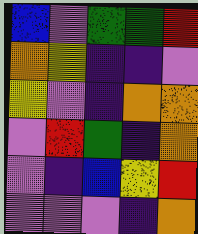[["blue", "violet", "green", "green", "red"], ["orange", "yellow", "indigo", "indigo", "violet"], ["yellow", "violet", "indigo", "orange", "orange"], ["violet", "red", "green", "indigo", "orange"], ["violet", "indigo", "blue", "yellow", "red"], ["violet", "violet", "violet", "indigo", "orange"]]